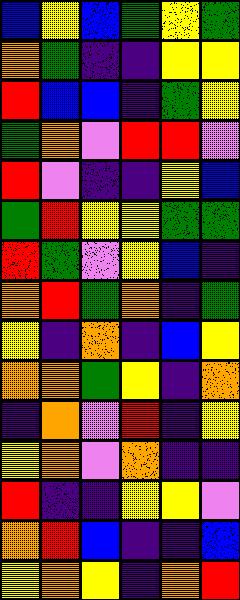[["blue", "yellow", "blue", "green", "yellow", "green"], ["orange", "green", "indigo", "indigo", "yellow", "yellow"], ["red", "blue", "blue", "indigo", "green", "yellow"], ["green", "orange", "violet", "red", "red", "violet"], ["red", "violet", "indigo", "indigo", "yellow", "blue"], ["green", "red", "yellow", "yellow", "green", "green"], ["red", "green", "violet", "yellow", "blue", "indigo"], ["orange", "red", "green", "orange", "indigo", "green"], ["yellow", "indigo", "orange", "indigo", "blue", "yellow"], ["orange", "orange", "green", "yellow", "indigo", "orange"], ["indigo", "orange", "violet", "red", "indigo", "yellow"], ["yellow", "orange", "violet", "orange", "indigo", "indigo"], ["red", "indigo", "indigo", "yellow", "yellow", "violet"], ["orange", "red", "blue", "indigo", "indigo", "blue"], ["yellow", "orange", "yellow", "indigo", "orange", "red"]]